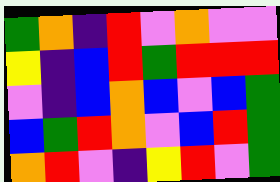[["green", "orange", "indigo", "red", "violet", "orange", "violet", "violet"], ["yellow", "indigo", "blue", "red", "green", "red", "red", "red"], ["violet", "indigo", "blue", "orange", "blue", "violet", "blue", "green"], ["blue", "green", "red", "orange", "violet", "blue", "red", "green"], ["orange", "red", "violet", "indigo", "yellow", "red", "violet", "green"]]